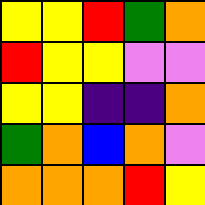[["yellow", "yellow", "red", "green", "orange"], ["red", "yellow", "yellow", "violet", "violet"], ["yellow", "yellow", "indigo", "indigo", "orange"], ["green", "orange", "blue", "orange", "violet"], ["orange", "orange", "orange", "red", "yellow"]]